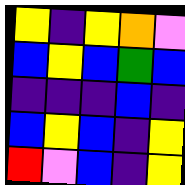[["yellow", "indigo", "yellow", "orange", "violet"], ["blue", "yellow", "blue", "green", "blue"], ["indigo", "indigo", "indigo", "blue", "indigo"], ["blue", "yellow", "blue", "indigo", "yellow"], ["red", "violet", "blue", "indigo", "yellow"]]